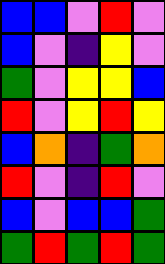[["blue", "blue", "violet", "red", "violet"], ["blue", "violet", "indigo", "yellow", "violet"], ["green", "violet", "yellow", "yellow", "blue"], ["red", "violet", "yellow", "red", "yellow"], ["blue", "orange", "indigo", "green", "orange"], ["red", "violet", "indigo", "red", "violet"], ["blue", "violet", "blue", "blue", "green"], ["green", "red", "green", "red", "green"]]